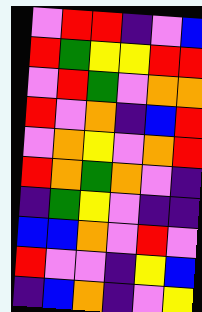[["violet", "red", "red", "indigo", "violet", "blue"], ["red", "green", "yellow", "yellow", "red", "red"], ["violet", "red", "green", "violet", "orange", "orange"], ["red", "violet", "orange", "indigo", "blue", "red"], ["violet", "orange", "yellow", "violet", "orange", "red"], ["red", "orange", "green", "orange", "violet", "indigo"], ["indigo", "green", "yellow", "violet", "indigo", "indigo"], ["blue", "blue", "orange", "violet", "red", "violet"], ["red", "violet", "violet", "indigo", "yellow", "blue"], ["indigo", "blue", "orange", "indigo", "violet", "yellow"]]